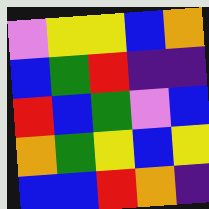[["violet", "yellow", "yellow", "blue", "orange"], ["blue", "green", "red", "indigo", "indigo"], ["red", "blue", "green", "violet", "blue"], ["orange", "green", "yellow", "blue", "yellow"], ["blue", "blue", "red", "orange", "indigo"]]